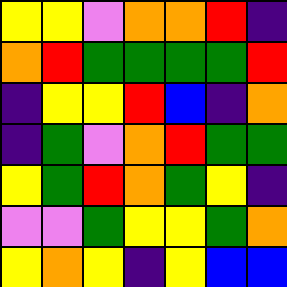[["yellow", "yellow", "violet", "orange", "orange", "red", "indigo"], ["orange", "red", "green", "green", "green", "green", "red"], ["indigo", "yellow", "yellow", "red", "blue", "indigo", "orange"], ["indigo", "green", "violet", "orange", "red", "green", "green"], ["yellow", "green", "red", "orange", "green", "yellow", "indigo"], ["violet", "violet", "green", "yellow", "yellow", "green", "orange"], ["yellow", "orange", "yellow", "indigo", "yellow", "blue", "blue"]]